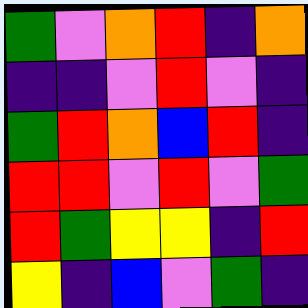[["green", "violet", "orange", "red", "indigo", "orange"], ["indigo", "indigo", "violet", "red", "violet", "indigo"], ["green", "red", "orange", "blue", "red", "indigo"], ["red", "red", "violet", "red", "violet", "green"], ["red", "green", "yellow", "yellow", "indigo", "red"], ["yellow", "indigo", "blue", "violet", "green", "indigo"]]